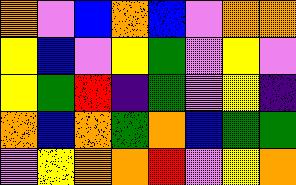[["orange", "violet", "blue", "orange", "blue", "violet", "orange", "orange"], ["yellow", "blue", "violet", "yellow", "green", "violet", "yellow", "violet"], ["yellow", "green", "red", "indigo", "green", "violet", "yellow", "indigo"], ["orange", "blue", "orange", "green", "orange", "blue", "green", "green"], ["violet", "yellow", "orange", "orange", "red", "violet", "yellow", "orange"]]